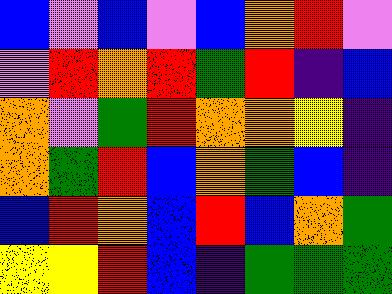[["blue", "violet", "blue", "violet", "blue", "orange", "red", "violet"], ["violet", "red", "orange", "red", "green", "red", "indigo", "blue"], ["orange", "violet", "green", "red", "orange", "orange", "yellow", "indigo"], ["orange", "green", "red", "blue", "orange", "green", "blue", "indigo"], ["blue", "red", "orange", "blue", "red", "blue", "orange", "green"], ["yellow", "yellow", "red", "blue", "indigo", "green", "green", "green"]]